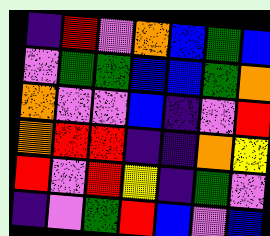[["indigo", "red", "violet", "orange", "blue", "green", "blue"], ["violet", "green", "green", "blue", "blue", "green", "orange"], ["orange", "violet", "violet", "blue", "indigo", "violet", "red"], ["orange", "red", "red", "indigo", "indigo", "orange", "yellow"], ["red", "violet", "red", "yellow", "indigo", "green", "violet"], ["indigo", "violet", "green", "red", "blue", "violet", "blue"]]